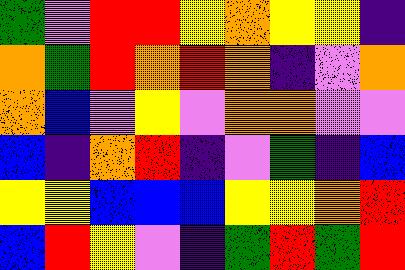[["green", "violet", "red", "red", "yellow", "orange", "yellow", "yellow", "indigo"], ["orange", "green", "red", "orange", "red", "orange", "indigo", "violet", "orange"], ["orange", "blue", "violet", "yellow", "violet", "orange", "orange", "violet", "violet"], ["blue", "indigo", "orange", "red", "indigo", "violet", "green", "indigo", "blue"], ["yellow", "yellow", "blue", "blue", "blue", "yellow", "yellow", "orange", "red"], ["blue", "red", "yellow", "violet", "indigo", "green", "red", "green", "red"]]